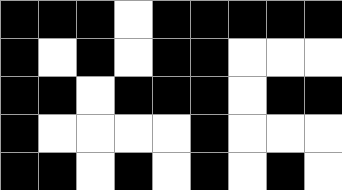[["black", "black", "black", "white", "black", "black", "black", "black", "black"], ["black", "white", "black", "white", "black", "black", "white", "white", "white"], ["black", "black", "white", "black", "black", "black", "white", "black", "black"], ["black", "white", "white", "white", "white", "black", "white", "white", "white"], ["black", "black", "white", "black", "white", "black", "white", "black", "white"]]